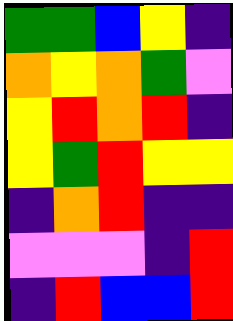[["green", "green", "blue", "yellow", "indigo"], ["orange", "yellow", "orange", "green", "violet"], ["yellow", "red", "orange", "red", "indigo"], ["yellow", "green", "red", "yellow", "yellow"], ["indigo", "orange", "red", "indigo", "indigo"], ["violet", "violet", "violet", "indigo", "red"], ["indigo", "red", "blue", "blue", "red"]]